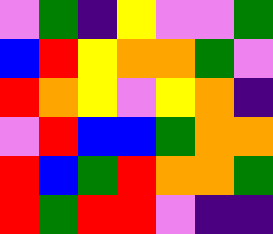[["violet", "green", "indigo", "yellow", "violet", "violet", "green"], ["blue", "red", "yellow", "orange", "orange", "green", "violet"], ["red", "orange", "yellow", "violet", "yellow", "orange", "indigo"], ["violet", "red", "blue", "blue", "green", "orange", "orange"], ["red", "blue", "green", "red", "orange", "orange", "green"], ["red", "green", "red", "red", "violet", "indigo", "indigo"]]